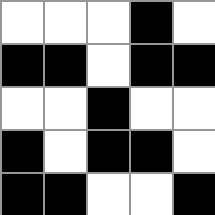[["white", "white", "white", "black", "white"], ["black", "black", "white", "black", "black"], ["white", "white", "black", "white", "white"], ["black", "white", "black", "black", "white"], ["black", "black", "white", "white", "black"]]